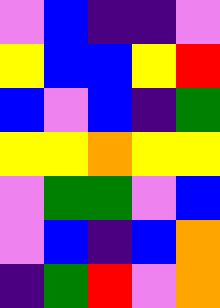[["violet", "blue", "indigo", "indigo", "violet"], ["yellow", "blue", "blue", "yellow", "red"], ["blue", "violet", "blue", "indigo", "green"], ["yellow", "yellow", "orange", "yellow", "yellow"], ["violet", "green", "green", "violet", "blue"], ["violet", "blue", "indigo", "blue", "orange"], ["indigo", "green", "red", "violet", "orange"]]